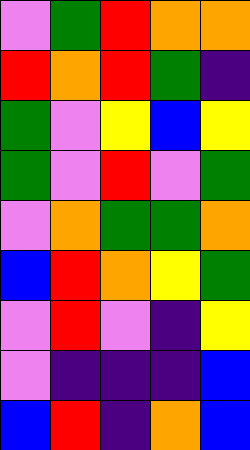[["violet", "green", "red", "orange", "orange"], ["red", "orange", "red", "green", "indigo"], ["green", "violet", "yellow", "blue", "yellow"], ["green", "violet", "red", "violet", "green"], ["violet", "orange", "green", "green", "orange"], ["blue", "red", "orange", "yellow", "green"], ["violet", "red", "violet", "indigo", "yellow"], ["violet", "indigo", "indigo", "indigo", "blue"], ["blue", "red", "indigo", "orange", "blue"]]